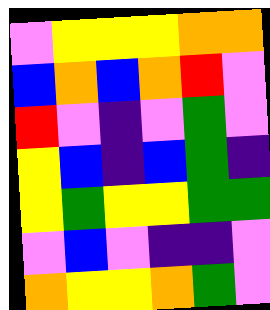[["violet", "yellow", "yellow", "yellow", "orange", "orange"], ["blue", "orange", "blue", "orange", "red", "violet"], ["red", "violet", "indigo", "violet", "green", "violet"], ["yellow", "blue", "indigo", "blue", "green", "indigo"], ["yellow", "green", "yellow", "yellow", "green", "green"], ["violet", "blue", "violet", "indigo", "indigo", "violet"], ["orange", "yellow", "yellow", "orange", "green", "violet"]]